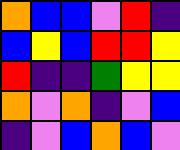[["orange", "blue", "blue", "violet", "red", "indigo"], ["blue", "yellow", "blue", "red", "red", "yellow"], ["red", "indigo", "indigo", "green", "yellow", "yellow"], ["orange", "violet", "orange", "indigo", "violet", "blue"], ["indigo", "violet", "blue", "orange", "blue", "violet"]]